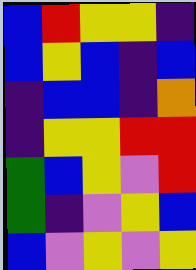[["blue", "red", "yellow", "yellow", "indigo"], ["blue", "yellow", "blue", "indigo", "blue"], ["indigo", "blue", "blue", "indigo", "orange"], ["indigo", "yellow", "yellow", "red", "red"], ["green", "blue", "yellow", "violet", "red"], ["green", "indigo", "violet", "yellow", "blue"], ["blue", "violet", "yellow", "violet", "yellow"]]